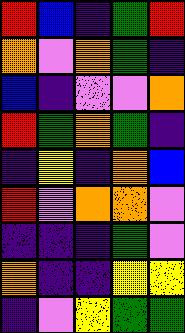[["red", "blue", "indigo", "green", "red"], ["orange", "violet", "orange", "green", "indigo"], ["blue", "indigo", "violet", "violet", "orange"], ["red", "green", "orange", "green", "indigo"], ["indigo", "yellow", "indigo", "orange", "blue"], ["red", "violet", "orange", "orange", "violet"], ["indigo", "indigo", "indigo", "green", "violet"], ["orange", "indigo", "indigo", "yellow", "yellow"], ["indigo", "violet", "yellow", "green", "green"]]